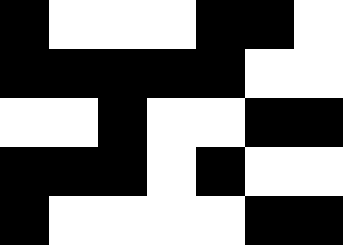[["black", "white", "white", "white", "black", "black", "white"], ["black", "black", "black", "black", "black", "white", "white"], ["white", "white", "black", "white", "white", "black", "black"], ["black", "black", "black", "white", "black", "white", "white"], ["black", "white", "white", "white", "white", "black", "black"]]